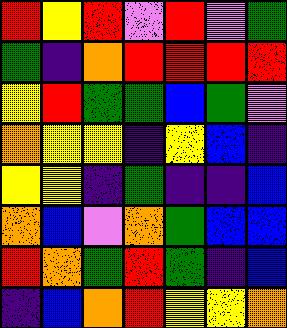[["red", "yellow", "red", "violet", "red", "violet", "green"], ["green", "indigo", "orange", "red", "red", "red", "red"], ["yellow", "red", "green", "green", "blue", "green", "violet"], ["orange", "yellow", "yellow", "indigo", "yellow", "blue", "indigo"], ["yellow", "yellow", "indigo", "green", "indigo", "indigo", "blue"], ["orange", "blue", "violet", "orange", "green", "blue", "blue"], ["red", "orange", "green", "red", "green", "indigo", "blue"], ["indigo", "blue", "orange", "red", "yellow", "yellow", "orange"]]